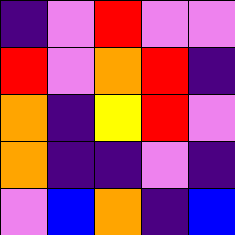[["indigo", "violet", "red", "violet", "violet"], ["red", "violet", "orange", "red", "indigo"], ["orange", "indigo", "yellow", "red", "violet"], ["orange", "indigo", "indigo", "violet", "indigo"], ["violet", "blue", "orange", "indigo", "blue"]]